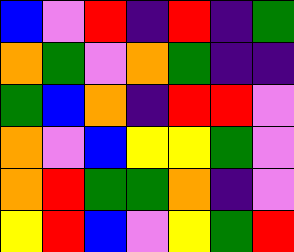[["blue", "violet", "red", "indigo", "red", "indigo", "green"], ["orange", "green", "violet", "orange", "green", "indigo", "indigo"], ["green", "blue", "orange", "indigo", "red", "red", "violet"], ["orange", "violet", "blue", "yellow", "yellow", "green", "violet"], ["orange", "red", "green", "green", "orange", "indigo", "violet"], ["yellow", "red", "blue", "violet", "yellow", "green", "red"]]